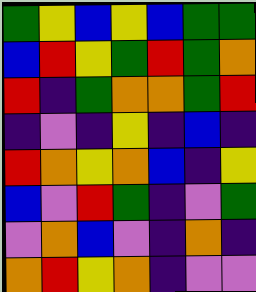[["green", "yellow", "blue", "yellow", "blue", "green", "green"], ["blue", "red", "yellow", "green", "red", "green", "orange"], ["red", "indigo", "green", "orange", "orange", "green", "red"], ["indigo", "violet", "indigo", "yellow", "indigo", "blue", "indigo"], ["red", "orange", "yellow", "orange", "blue", "indigo", "yellow"], ["blue", "violet", "red", "green", "indigo", "violet", "green"], ["violet", "orange", "blue", "violet", "indigo", "orange", "indigo"], ["orange", "red", "yellow", "orange", "indigo", "violet", "violet"]]